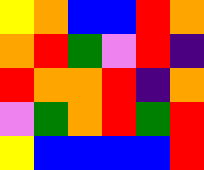[["yellow", "orange", "blue", "blue", "red", "orange"], ["orange", "red", "green", "violet", "red", "indigo"], ["red", "orange", "orange", "red", "indigo", "orange"], ["violet", "green", "orange", "red", "green", "red"], ["yellow", "blue", "blue", "blue", "blue", "red"]]